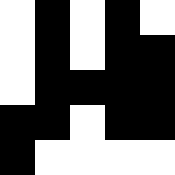[["white", "black", "white", "black", "white"], ["white", "black", "white", "black", "black"], ["white", "black", "black", "black", "black"], ["black", "black", "white", "black", "black"], ["black", "white", "white", "white", "white"]]